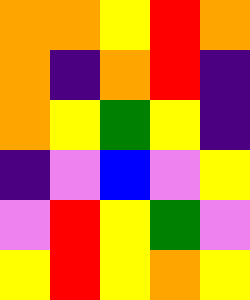[["orange", "orange", "yellow", "red", "orange"], ["orange", "indigo", "orange", "red", "indigo"], ["orange", "yellow", "green", "yellow", "indigo"], ["indigo", "violet", "blue", "violet", "yellow"], ["violet", "red", "yellow", "green", "violet"], ["yellow", "red", "yellow", "orange", "yellow"]]